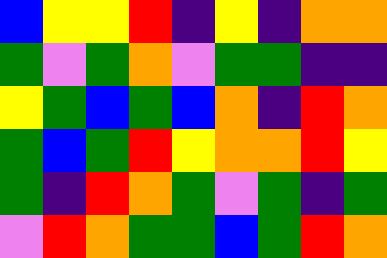[["blue", "yellow", "yellow", "red", "indigo", "yellow", "indigo", "orange", "orange"], ["green", "violet", "green", "orange", "violet", "green", "green", "indigo", "indigo"], ["yellow", "green", "blue", "green", "blue", "orange", "indigo", "red", "orange"], ["green", "blue", "green", "red", "yellow", "orange", "orange", "red", "yellow"], ["green", "indigo", "red", "orange", "green", "violet", "green", "indigo", "green"], ["violet", "red", "orange", "green", "green", "blue", "green", "red", "orange"]]